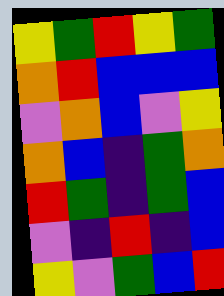[["yellow", "green", "red", "yellow", "green"], ["orange", "red", "blue", "blue", "blue"], ["violet", "orange", "blue", "violet", "yellow"], ["orange", "blue", "indigo", "green", "orange"], ["red", "green", "indigo", "green", "blue"], ["violet", "indigo", "red", "indigo", "blue"], ["yellow", "violet", "green", "blue", "red"]]